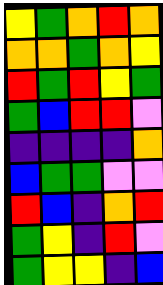[["yellow", "green", "orange", "red", "orange"], ["orange", "orange", "green", "orange", "yellow"], ["red", "green", "red", "yellow", "green"], ["green", "blue", "red", "red", "violet"], ["indigo", "indigo", "indigo", "indigo", "orange"], ["blue", "green", "green", "violet", "violet"], ["red", "blue", "indigo", "orange", "red"], ["green", "yellow", "indigo", "red", "violet"], ["green", "yellow", "yellow", "indigo", "blue"]]